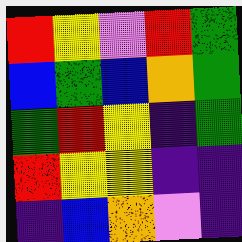[["red", "yellow", "violet", "red", "green"], ["blue", "green", "blue", "orange", "green"], ["green", "red", "yellow", "indigo", "green"], ["red", "yellow", "yellow", "indigo", "indigo"], ["indigo", "blue", "orange", "violet", "indigo"]]